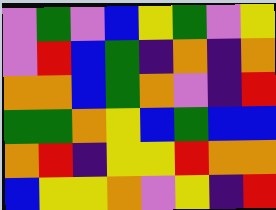[["violet", "green", "violet", "blue", "yellow", "green", "violet", "yellow"], ["violet", "red", "blue", "green", "indigo", "orange", "indigo", "orange"], ["orange", "orange", "blue", "green", "orange", "violet", "indigo", "red"], ["green", "green", "orange", "yellow", "blue", "green", "blue", "blue"], ["orange", "red", "indigo", "yellow", "yellow", "red", "orange", "orange"], ["blue", "yellow", "yellow", "orange", "violet", "yellow", "indigo", "red"]]